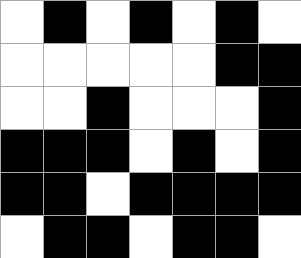[["white", "black", "white", "black", "white", "black", "white"], ["white", "white", "white", "white", "white", "black", "black"], ["white", "white", "black", "white", "white", "white", "black"], ["black", "black", "black", "white", "black", "white", "black"], ["black", "black", "white", "black", "black", "black", "black"], ["white", "black", "black", "white", "black", "black", "white"]]